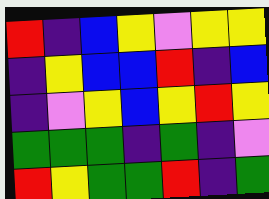[["red", "indigo", "blue", "yellow", "violet", "yellow", "yellow"], ["indigo", "yellow", "blue", "blue", "red", "indigo", "blue"], ["indigo", "violet", "yellow", "blue", "yellow", "red", "yellow"], ["green", "green", "green", "indigo", "green", "indigo", "violet"], ["red", "yellow", "green", "green", "red", "indigo", "green"]]